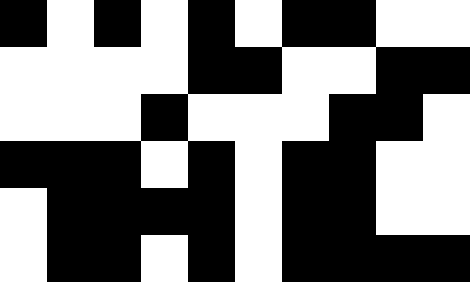[["black", "white", "black", "white", "black", "white", "black", "black", "white", "white"], ["white", "white", "white", "white", "black", "black", "white", "white", "black", "black"], ["white", "white", "white", "black", "white", "white", "white", "black", "black", "white"], ["black", "black", "black", "white", "black", "white", "black", "black", "white", "white"], ["white", "black", "black", "black", "black", "white", "black", "black", "white", "white"], ["white", "black", "black", "white", "black", "white", "black", "black", "black", "black"]]